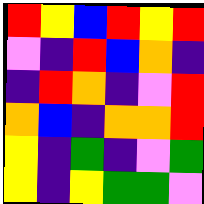[["red", "yellow", "blue", "red", "yellow", "red"], ["violet", "indigo", "red", "blue", "orange", "indigo"], ["indigo", "red", "orange", "indigo", "violet", "red"], ["orange", "blue", "indigo", "orange", "orange", "red"], ["yellow", "indigo", "green", "indigo", "violet", "green"], ["yellow", "indigo", "yellow", "green", "green", "violet"]]